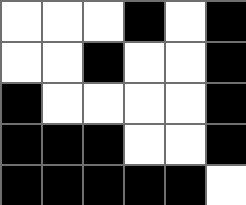[["white", "white", "white", "black", "white", "black"], ["white", "white", "black", "white", "white", "black"], ["black", "white", "white", "white", "white", "black"], ["black", "black", "black", "white", "white", "black"], ["black", "black", "black", "black", "black", "white"]]